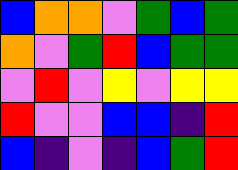[["blue", "orange", "orange", "violet", "green", "blue", "green"], ["orange", "violet", "green", "red", "blue", "green", "green"], ["violet", "red", "violet", "yellow", "violet", "yellow", "yellow"], ["red", "violet", "violet", "blue", "blue", "indigo", "red"], ["blue", "indigo", "violet", "indigo", "blue", "green", "red"]]